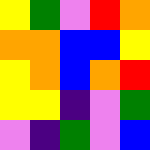[["yellow", "green", "violet", "red", "orange"], ["orange", "orange", "blue", "blue", "yellow"], ["yellow", "orange", "blue", "orange", "red"], ["yellow", "yellow", "indigo", "violet", "green"], ["violet", "indigo", "green", "violet", "blue"]]